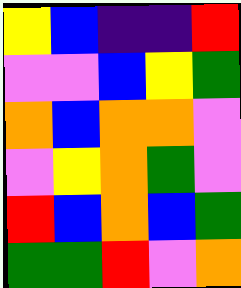[["yellow", "blue", "indigo", "indigo", "red"], ["violet", "violet", "blue", "yellow", "green"], ["orange", "blue", "orange", "orange", "violet"], ["violet", "yellow", "orange", "green", "violet"], ["red", "blue", "orange", "blue", "green"], ["green", "green", "red", "violet", "orange"]]